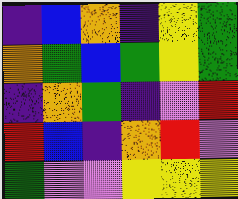[["indigo", "blue", "orange", "indigo", "yellow", "green"], ["orange", "green", "blue", "green", "yellow", "green"], ["indigo", "orange", "green", "indigo", "violet", "red"], ["red", "blue", "indigo", "orange", "red", "violet"], ["green", "violet", "violet", "yellow", "yellow", "yellow"]]